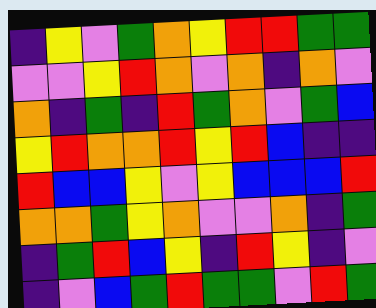[["indigo", "yellow", "violet", "green", "orange", "yellow", "red", "red", "green", "green"], ["violet", "violet", "yellow", "red", "orange", "violet", "orange", "indigo", "orange", "violet"], ["orange", "indigo", "green", "indigo", "red", "green", "orange", "violet", "green", "blue"], ["yellow", "red", "orange", "orange", "red", "yellow", "red", "blue", "indigo", "indigo"], ["red", "blue", "blue", "yellow", "violet", "yellow", "blue", "blue", "blue", "red"], ["orange", "orange", "green", "yellow", "orange", "violet", "violet", "orange", "indigo", "green"], ["indigo", "green", "red", "blue", "yellow", "indigo", "red", "yellow", "indigo", "violet"], ["indigo", "violet", "blue", "green", "red", "green", "green", "violet", "red", "green"]]